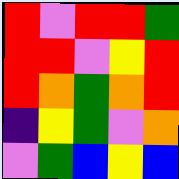[["red", "violet", "red", "red", "green"], ["red", "red", "violet", "yellow", "red"], ["red", "orange", "green", "orange", "red"], ["indigo", "yellow", "green", "violet", "orange"], ["violet", "green", "blue", "yellow", "blue"]]